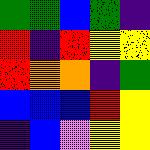[["green", "green", "blue", "green", "indigo"], ["red", "indigo", "red", "yellow", "yellow"], ["red", "orange", "orange", "indigo", "green"], ["blue", "blue", "blue", "red", "yellow"], ["indigo", "blue", "violet", "yellow", "yellow"]]